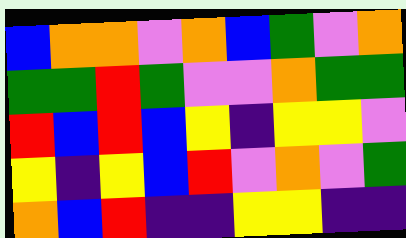[["blue", "orange", "orange", "violet", "orange", "blue", "green", "violet", "orange"], ["green", "green", "red", "green", "violet", "violet", "orange", "green", "green"], ["red", "blue", "red", "blue", "yellow", "indigo", "yellow", "yellow", "violet"], ["yellow", "indigo", "yellow", "blue", "red", "violet", "orange", "violet", "green"], ["orange", "blue", "red", "indigo", "indigo", "yellow", "yellow", "indigo", "indigo"]]